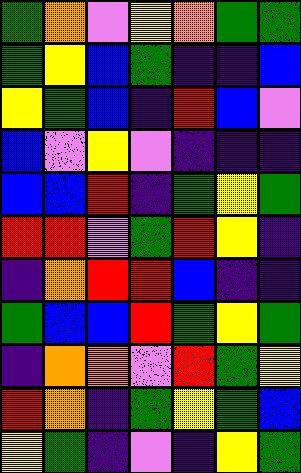[["green", "orange", "violet", "yellow", "orange", "green", "green"], ["green", "yellow", "blue", "green", "indigo", "indigo", "blue"], ["yellow", "green", "blue", "indigo", "red", "blue", "violet"], ["blue", "violet", "yellow", "violet", "indigo", "indigo", "indigo"], ["blue", "blue", "red", "indigo", "green", "yellow", "green"], ["red", "red", "violet", "green", "red", "yellow", "indigo"], ["indigo", "orange", "red", "red", "blue", "indigo", "indigo"], ["green", "blue", "blue", "red", "green", "yellow", "green"], ["indigo", "orange", "orange", "violet", "red", "green", "yellow"], ["red", "orange", "indigo", "green", "yellow", "green", "blue"], ["yellow", "green", "indigo", "violet", "indigo", "yellow", "green"]]